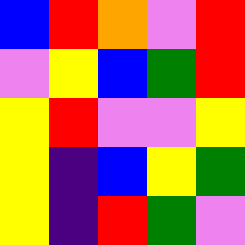[["blue", "red", "orange", "violet", "red"], ["violet", "yellow", "blue", "green", "red"], ["yellow", "red", "violet", "violet", "yellow"], ["yellow", "indigo", "blue", "yellow", "green"], ["yellow", "indigo", "red", "green", "violet"]]